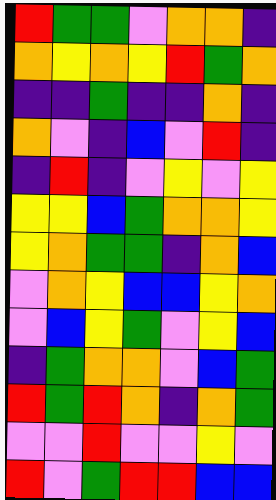[["red", "green", "green", "violet", "orange", "orange", "indigo"], ["orange", "yellow", "orange", "yellow", "red", "green", "orange"], ["indigo", "indigo", "green", "indigo", "indigo", "orange", "indigo"], ["orange", "violet", "indigo", "blue", "violet", "red", "indigo"], ["indigo", "red", "indigo", "violet", "yellow", "violet", "yellow"], ["yellow", "yellow", "blue", "green", "orange", "orange", "yellow"], ["yellow", "orange", "green", "green", "indigo", "orange", "blue"], ["violet", "orange", "yellow", "blue", "blue", "yellow", "orange"], ["violet", "blue", "yellow", "green", "violet", "yellow", "blue"], ["indigo", "green", "orange", "orange", "violet", "blue", "green"], ["red", "green", "red", "orange", "indigo", "orange", "green"], ["violet", "violet", "red", "violet", "violet", "yellow", "violet"], ["red", "violet", "green", "red", "red", "blue", "blue"]]